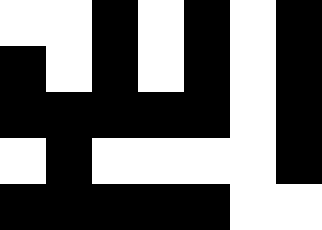[["white", "white", "black", "white", "black", "white", "black"], ["black", "white", "black", "white", "black", "white", "black"], ["black", "black", "black", "black", "black", "white", "black"], ["white", "black", "white", "white", "white", "white", "black"], ["black", "black", "black", "black", "black", "white", "white"]]